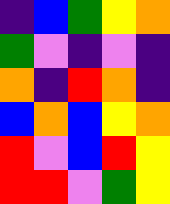[["indigo", "blue", "green", "yellow", "orange"], ["green", "violet", "indigo", "violet", "indigo"], ["orange", "indigo", "red", "orange", "indigo"], ["blue", "orange", "blue", "yellow", "orange"], ["red", "violet", "blue", "red", "yellow"], ["red", "red", "violet", "green", "yellow"]]